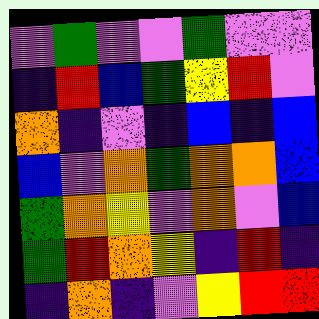[["violet", "green", "violet", "violet", "green", "violet", "violet"], ["indigo", "red", "blue", "green", "yellow", "red", "violet"], ["orange", "indigo", "violet", "indigo", "blue", "indigo", "blue"], ["blue", "violet", "orange", "green", "orange", "orange", "blue"], ["green", "orange", "yellow", "violet", "orange", "violet", "blue"], ["green", "red", "orange", "yellow", "indigo", "red", "indigo"], ["indigo", "orange", "indigo", "violet", "yellow", "red", "red"]]